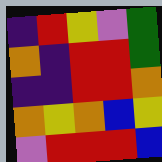[["indigo", "red", "yellow", "violet", "green"], ["orange", "indigo", "red", "red", "green"], ["indigo", "indigo", "red", "red", "orange"], ["orange", "yellow", "orange", "blue", "yellow"], ["violet", "red", "red", "red", "blue"]]